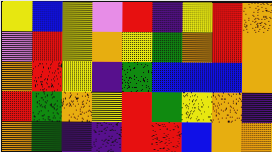[["yellow", "blue", "yellow", "violet", "red", "indigo", "yellow", "red", "orange"], ["violet", "red", "yellow", "orange", "yellow", "green", "orange", "red", "orange"], ["orange", "red", "yellow", "indigo", "green", "blue", "blue", "blue", "orange"], ["red", "green", "orange", "yellow", "red", "green", "yellow", "orange", "indigo"], ["orange", "green", "indigo", "indigo", "red", "red", "blue", "orange", "orange"]]